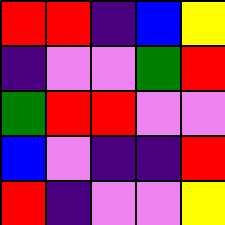[["red", "red", "indigo", "blue", "yellow"], ["indigo", "violet", "violet", "green", "red"], ["green", "red", "red", "violet", "violet"], ["blue", "violet", "indigo", "indigo", "red"], ["red", "indigo", "violet", "violet", "yellow"]]